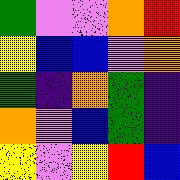[["green", "violet", "violet", "orange", "red"], ["yellow", "blue", "blue", "violet", "orange"], ["green", "indigo", "orange", "green", "indigo"], ["orange", "violet", "blue", "green", "indigo"], ["yellow", "violet", "yellow", "red", "blue"]]